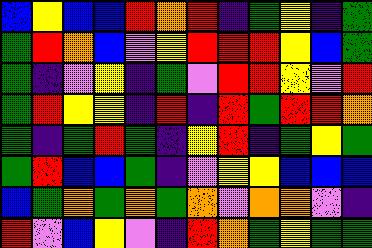[["blue", "yellow", "blue", "blue", "red", "orange", "red", "indigo", "green", "yellow", "indigo", "green"], ["green", "red", "orange", "blue", "violet", "yellow", "red", "red", "red", "yellow", "blue", "green"], ["green", "indigo", "violet", "yellow", "indigo", "green", "violet", "red", "red", "yellow", "violet", "red"], ["green", "red", "yellow", "yellow", "indigo", "red", "indigo", "red", "green", "red", "red", "orange"], ["green", "indigo", "green", "red", "green", "indigo", "yellow", "red", "indigo", "green", "yellow", "green"], ["green", "red", "blue", "blue", "green", "indigo", "violet", "yellow", "yellow", "blue", "blue", "blue"], ["blue", "green", "orange", "green", "orange", "green", "orange", "violet", "orange", "orange", "violet", "indigo"], ["red", "violet", "blue", "yellow", "violet", "indigo", "red", "orange", "green", "yellow", "green", "green"]]